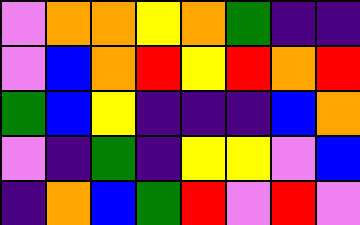[["violet", "orange", "orange", "yellow", "orange", "green", "indigo", "indigo"], ["violet", "blue", "orange", "red", "yellow", "red", "orange", "red"], ["green", "blue", "yellow", "indigo", "indigo", "indigo", "blue", "orange"], ["violet", "indigo", "green", "indigo", "yellow", "yellow", "violet", "blue"], ["indigo", "orange", "blue", "green", "red", "violet", "red", "violet"]]